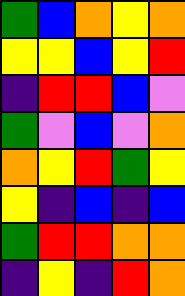[["green", "blue", "orange", "yellow", "orange"], ["yellow", "yellow", "blue", "yellow", "red"], ["indigo", "red", "red", "blue", "violet"], ["green", "violet", "blue", "violet", "orange"], ["orange", "yellow", "red", "green", "yellow"], ["yellow", "indigo", "blue", "indigo", "blue"], ["green", "red", "red", "orange", "orange"], ["indigo", "yellow", "indigo", "red", "orange"]]